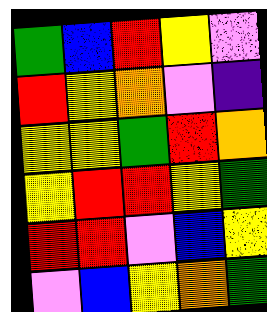[["green", "blue", "red", "yellow", "violet"], ["red", "yellow", "orange", "violet", "indigo"], ["yellow", "yellow", "green", "red", "orange"], ["yellow", "red", "red", "yellow", "green"], ["red", "red", "violet", "blue", "yellow"], ["violet", "blue", "yellow", "orange", "green"]]